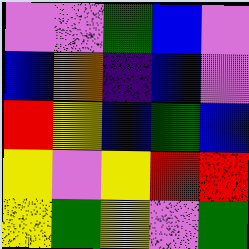[["violet", "violet", "green", "blue", "violet"], ["blue", "orange", "indigo", "blue", "violet"], ["red", "yellow", "blue", "green", "blue"], ["yellow", "violet", "yellow", "red", "red"], ["yellow", "green", "yellow", "violet", "green"]]